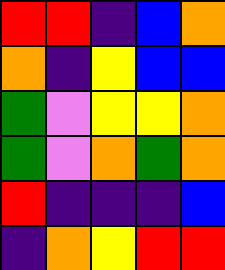[["red", "red", "indigo", "blue", "orange"], ["orange", "indigo", "yellow", "blue", "blue"], ["green", "violet", "yellow", "yellow", "orange"], ["green", "violet", "orange", "green", "orange"], ["red", "indigo", "indigo", "indigo", "blue"], ["indigo", "orange", "yellow", "red", "red"]]